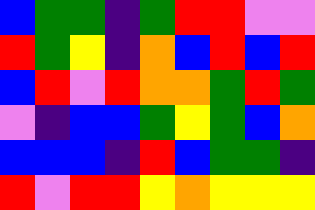[["blue", "green", "green", "indigo", "green", "red", "red", "violet", "violet"], ["red", "green", "yellow", "indigo", "orange", "blue", "red", "blue", "red"], ["blue", "red", "violet", "red", "orange", "orange", "green", "red", "green"], ["violet", "indigo", "blue", "blue", "green", "yellow", "green", "blue", "orange"], ["blue", "blue", "blue", "indigo", "red", "blue", "green", "green", "indigo"], ["red", "violet", "red", "red", "yellow", "orange", "yellow", "yellow", "yellow"]]